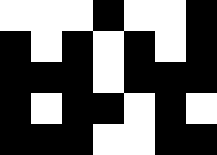[["white", "white", "white", "black", "white", "white", "black"], ["black", "white", "black", "white", "black", "white", "black"], ["black", "black", "black", "white", "black", "black", "black"], ["black", "white", "black", "black", "white", "black", "white"], ["black", "black", "black", "white", "white", "black", "black"]]